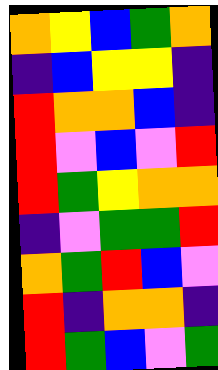[["orange", "yellow", "blue", "green", "orange"], ["indigo", "blue", "yellow", "yellow", "indigo"], ["red", "orange", "orange", "blue", "indigo"], ["red", "violet", "blue", "violet", "red"], ["red", "green", "yellow", "orange", "orange"], ["indigo", "violet", "green", "green", "red"], ["orange", "green", "red", "blue", "violet"], ["red", "indigo", "orange", "orange", "indigo"], ["red", "green", "blue", "violet", "green"]]